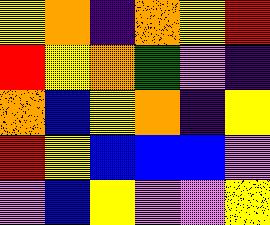[["yellow", "orange", "indigo", "orange", "yellow", "red"], ["red", "yellow", "orange", "green", "violet", "indigo"], ["orange", "blue", "yellow", "orange", "indigo", "yellow"], ["red", "yellow", "blue", "blue", "blue", "violet"], ["violet", "blue", "yellow", "violet", "violet", "yellow"]]